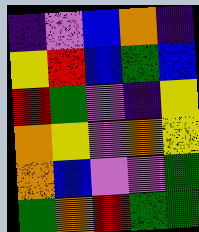[["indigo", "violet", "blue", "orange", "indigo"], ["yellow", "red", "blue", "green", "blue"], ["red", "green", "violet", "indigo", "yellow"], ["orange", "yellow", "violet", "orange", "yellow"], ["orange", "blue", "violet", "violet", "green"], ["green", "orange", "red", "green", "green"]]